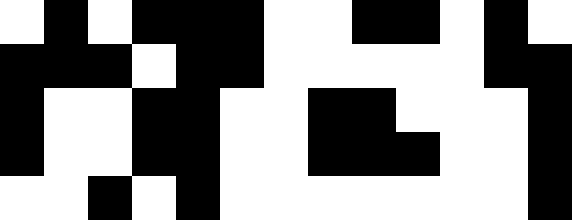[["white", "black", "white", "black", "black", "black", "white", "white", "black", "black", "white", "black", "white"], ["black", "black", "black", "white", "black", "black", "white", "white", "white", "white", "white", "black", "black"], ["black", "white", "white", "black", "black", "white", "white", "black", "black", "white", "white", "white", "black"], ["black", "white", "white", "black", "black", "white", "white", "black", "black", "black", "white", "white", "black"], ["white", "white", "black", "white", "black", "white", "white", "white", "white", "white", "white", "white", "black"]]